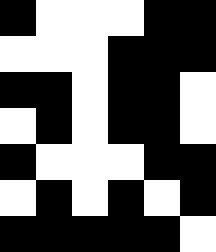[["black", "white", "white", "white", "black", "black"], ["white", "white", "white", "black", "black", "black"], ["black", "black", "white", "black", "black", "white"], ["white", "black", "white", "black", "black", "white"], ["black", "white", "white", "white", "black", "black"], ["white", "black", "white", "black", "white", "black"], ["black", "black", "black", "black", "black", "white"]]